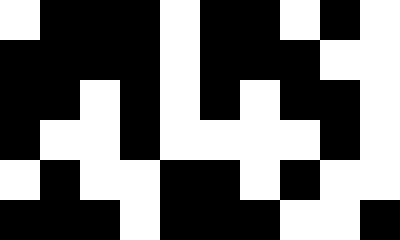[["white", "black", "black", "black", "white", "black", "black", "white", "black", "white"], ["black", "black", "black", "black", "white", "black", "black", "black", "white", "white"], ["black", "black", "white", "black", "white", "black", "white", "black", "black", "white"], ["black", "white", "white", "black", "white", "white", "white", "white", "black", "white"], ["white", "black", "white", "white", "black", "black", "white", "black", "white", "white"], ["black", "black", "black", "white", "black", "black", "black", "white", "white", "black"]]